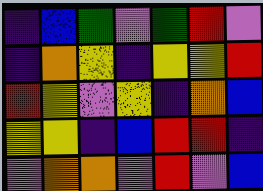[["indigo", "blue", "green", "violet", "green", "red", "violet"], ["indigo", "orange", "yellow", "indigo", "yellow", "yellow", "red"], ["red", "yellow", "violet", "yellow", "indigo", "orange", "blue"], ["yellow", "yellow", "indigo", "blue", "red", "red", "indigo"], ["violet", "orange", "orange", "violet", "red", "violet", "blue"]]